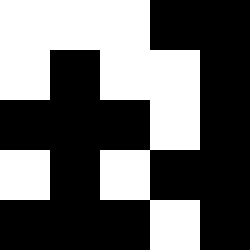[["white", "white", "white", "black", "black"], ["white", "black", "white", "white", "black"], ["black", "black", "black", "white", "black"], ["white", "black", "white", "black", "black"], ["black", "black", "black", "white", "black"]]